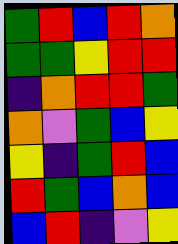[["green", "red", "blue", "red", "orange"], ["green", "green", "yellow", "red", "red"], ["indigo", "orange", "red", "red", "green"], ["orange", "violet", "green", "blue", "yellow"], ["yellow", "indigo", "green", "red", "blue"], ["red", "green", "blue", "orange", "blue"], ["blue", "red", "indigo", "violet", "yellow"]]